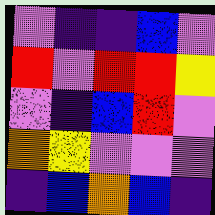[["violet", "indigo", "indigo", "blue", "violet"], ["red", "violet", "red", "red", "yellow"], ["violet", "indigo", "blue", "red", "violet"], ["orange", "yellow", "violet", "violet", "violet"], ["indigo", "blue", "orange", "blue", "indigo"]]